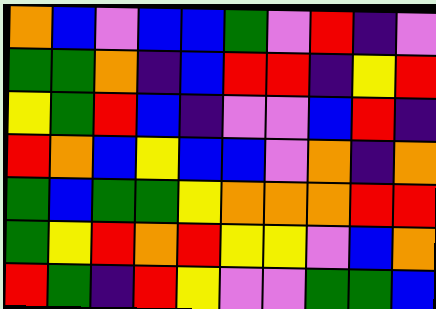[["orange", "blue", "violet", "blue", "blue", "green", "violet", "red", "indigo", "violet"], ["green", "green", "orange", "indigo", "blue", "red", "red", "indigo", "yellow", "red"], ["yellow", "green", "red", "blue", "indigo", "violet", "violet", "blue", "red", "indigo"], ["red", "orange", "blue", "yellow", "blue", "blue", "violet", "orange", "indigo", "orange"], ["green", "blue", "green", "green", "yellow", "orange", "orange", "orange", "red", "red"], ["green", "yellow", "red", "orange", "red", "yellow", "yellow", "violet", "blue", "orange"], ["red", "green", "indigo", "red", "yellow", "violet", "violet", "green", "green", "blue"]]